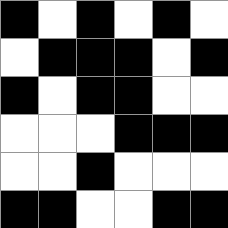[["black", "white", "black", "white", "black", "white"], ["white", "black", "black", "black", "white", "black"], ["black", "white", "black", "black", "white", "white"], ["white", "white", "white", "black", "black", "black"], ["white", "white", "black", "white", "white", "white"], ["black", "black", "white", "white", "black", "black"]]